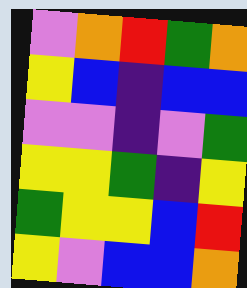[["violet", "orange", "red", "green", "orange"], ["yellow", "blue", "indigo", "blue", "blue"], ["violet", "violet", "indigo", "violet", "green"], ["yellow", "yellow", "green", "indigo", "yellow"], ["green", "yellow", "yellow", "blue", "red"], ["yellow", "violet", "blue", "blue", "orange"]]